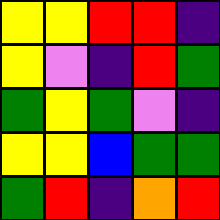[["yellow", "yellow", "red", "red", "indigo"], ["yellow", "violet", "indigo", "red", "green"], ["green", "yellow", "green", "violet", "indigo"], ["yellow", "yellow", "blue", "green", "green"], ["green", "red", "indigo", "orange", "red"]]